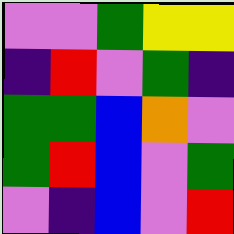[["violet", "violet", "green", "yellow", "yellow"], ["indigo", "red", "violet", "green", "indigo"], ["green", "green", "blue", "orange", "violet"], ["green", "red", "blue", "violet", "green"], ["violet", "indigo", "blue", "violet", "red"]]